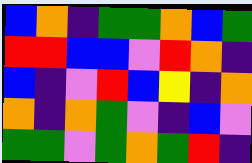[["blue", "orange", "indigo", "green", "green", "orange", "blue", "green"], ["red", "red", "blue", "blue", "violet", "red", "orange", "indigo"], ["blue", "indigo", "violet", "red", "blue", "yellow", "indigo", "orange"], ["orange", "indigo", "orange", "green", "violet", "indigo", "blue", "violet"], ["green", "green", "violet", "green", "orange", "green", "red", "indigo"]]